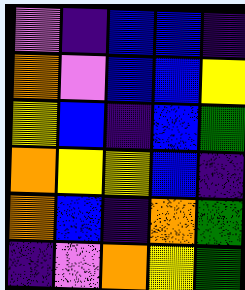[["violet", "indigo", "blue", "blue", "indigo"], ["orange", "violet", "blue", "blue", "yellow"], ["yellow", "blue", "indigo", "blue", "green"], ["orange", "yellow", "yellow", "blue", "indigo"], ["orange", "blue", "indigo", "orange", "green"], ["indigo", "violet", "orange", "yellow", "green"]]